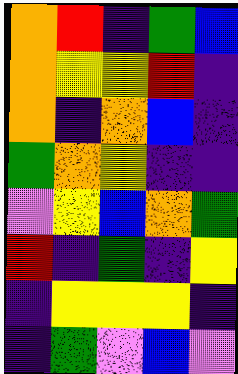[["orange", "red", "indigo", "green", "blue"], ["orange", "yellow", "yellow", "red", "indigo"], ["orange", "indigo", "orange", "blue", "indigo"], ["green", "orange", "yellow", "indigo", "indigo"], ["violet", "yellow", "blue", "orange", "green"], ["red", "indigo", "green", "indigo", "yellow"], ["indigo", "yellow", "yellow", "yellow", "indigo"], ["indigo", "green", "violet", "blue", "violet"]]